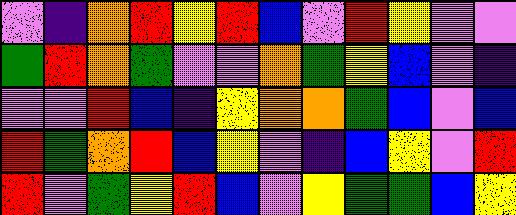[["violet", "indigo", "orange", "red", "yellow", "red", "blue", "violet", "red", "yellow", "violet", "violet"], ["green", "red", "orange", "green", "violet", "violet", "orange", "green", "yellow", "blue", "violet", "indigo"], ["violet", "violet", "red", "blue", "indigo", "yellow", "orange", "orange", "green", "blue", "violet", "blue"], ["red", "green", "orange", "red", "blue", "yellow", "violet", "indigo", "blue", "yellow", "violet", "red"], ["red", "violet", "green", "yellow", "red", "blue", "violet", "yellow", "green", "green", "blue", "yellow"]]